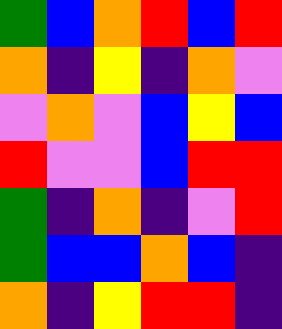[["green", "blue", "orange", "red", "blue", "red"], ["orange", "indigo", "yellow", "indigo", "orange", "violet"], ["violet", "orange", "violet", "blue", "yellow", "blue"], ["red", "violet", "violet", "blue", "red", "red"], ["green", "indigo", "orange", "indigo", "violet", "red"], ["green", "blue", "blue", "orange", "blue", "indigo"], ["orange", "indigo", "yellow", "red", "red", "indigo"]]